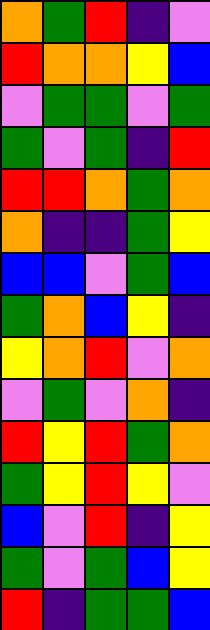[["orange", "green", "red", "indigo", "violet"], ["red", "orange", "orange", "yellow", "blue"], ["violet", "green", "green", "violet", "green"], ["green", "violet", "green", "indigo", "red"], ["red", "red", "orange", "green", "orange"], ["orange", "indigo", "indigo", "green", "yellow"], ["blue", "blue", "violet", "green", "blue"], ["green", "orange", "blue", "yellow", "indigo"], ["yellow", "orange", "red", "violet", "orange"], ["violet", "green", "violet", "orange", "indigo"], ["red", "yellow", "red", "green", "orange"], ["green", "yellow", "red", "yellow", "violet"], ["blue", "violet", "red", "indigo", "yellow"], ["green", "violet", "green", "blue", "yellow"], ["red", "indigo", "green", "green", "blue"]]